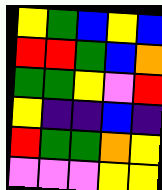[["yellow", "green", "blue", "yellow", "blue"], ["red", "red", "green", "blue", "orange"], ["green", "green", "yellow", "violet", "red"], ["yellow", "indigo", "indigo", "blue", "indigo"], ["red", "green", "green", "orange", "yellow"], ["violet", "violet", "violet", "yellow", "yellow"]]